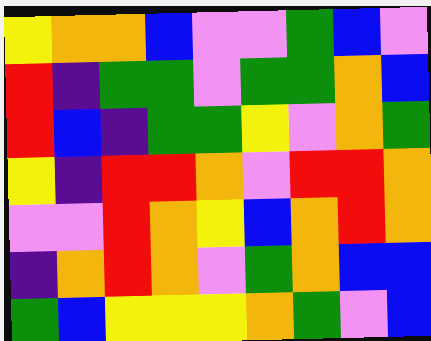[["yellow", "orange", "orange", "blue", "violet", "violet", "green", "blue", "violet"], ["red", "indigo", "green", "green", "violet", "green", "green", "orange", "blue"], ["red", "blue", "indigo", "green", "green", "yellow", "violet", "orange", "green"], ["yellow", "indigo", "red", "red", "orange", "violet", "red", "red", "orange"], ["violet", "violet", "red", "orange", "yellow", "blue", "orange", "red", "orange"], ["indigo", "orange", "red", "orange", "violet", "green", "orange", "blue", "blue"], ["green", "blue", "yellow", "yellow", "yellow", "orange", "green", "violet", "blue"]]